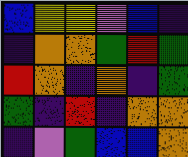[["blue", "yellow", "yellow", "violet", "blue", "indigo"], ["indigo", "orange", "orange", "green", "red", "green"], ["red", "orange", "indigo", "orange", "indigo", "green"], ["green", "indigo", "red", "indigo", "orange", "orange"], ["indigo", "violet", "green", "blue", "blue", "orange"]]